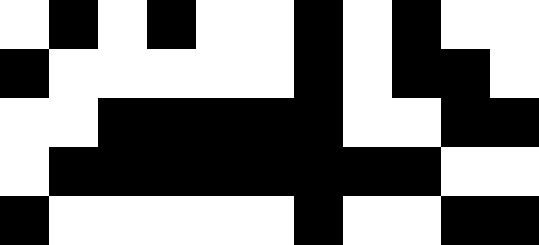[["white", "black", "white", "black", "white", "white", "black", "white", "black", "white", "white"], ["black", "white", "white", "white", "white", "white", "black", "white", "black", "black", "white"], ["white", "white", "black", "black", "black", "black", "black", "white", "white", "black", "black"], ["white", "black", "black", "black", "black", "black", "black", "black", "black", "white", "white"], ["black", "white", "white", "white", "white", "white", "black", "white", "white", "black", "black"]]